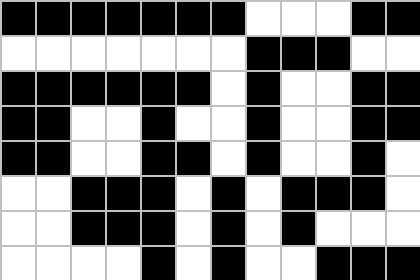[["black", "black", "black", "black", "black", "black", "black", "white", "white", "white", "black", "black"], ["white", "white", "white", "white", "white", "white", "white", "black", "black", "black", "white", "white"], ["black", "black", "black", "black", "black", "black", "white", "black", "white", "white", "black", "black"], ["black", "black", "white", "white", "black", "white", "white", "black", "white", "white", "black", "black"], ["black", "black", "white", "white", "black", "black", "white", "black", "white", "white", "black", "white"], ["white", "white", "black", "black", "black", "white", "black", "white", "black", "black", "black", "white"], ["white", "white", "black", "black", "black", "white", "black", "white", "black", "white", "white", "white"], ["white", "white", "white", "white", "black", "white", "black", "white", "white", "black", "black", "black"]]